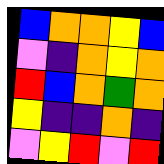[["blue", "orange", "orange", "yellow", "blue"], ["violet", "indigo", "orange", "yellow", "orange"], ["red", "blue", "orange", "green", "orange"], ["yellow", "indigo", "indigo", "orange", "indigo"], ["violet", "yellow", "red", "violet", "red"]]